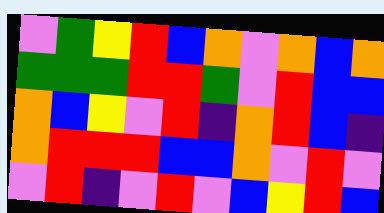[["violet", "green", "yellow", "red", "blue", "orange", "violet", "orange", "blue", "orange"], ["green", "green", "green", "red", "red", "green", "violet", "red", "blue", "blue"], ["orange", "blue", "yellow", "violet", "red", "indigo", "orange", "red", "blue", "indigo"], ["orange", "red", "red", "red", "blue", "blue", "orange", "violet", "red", "violet"], ["violet", "red", "indigo", "violet", "red", "violet", "blue", "yellow", "red", "blue"]]